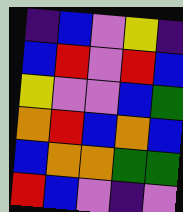[["indigo", "blue", "violet", "yellow", "indigo"], ["blue", "red", "violet", "red", "blue"], ["yellow", "violet", "violet", "blue", "green"], ["orange", "red", "blue", "orange", "blue"], ["blue", "orange", "orange", "green", "green"], ["red", "blue", "violet", "indigo", "violet"]]